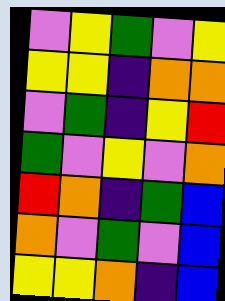[["violet", "yellow", "green", "violet", "yellow"], ["yellow", "yellow", "indigo", "orange", "orange"], ["violet", "green", "indigo", "yellow", "red"], ["green", "violet", "yellow", "violet", "orange"], ["red", "orange", "indigo", "green", "blue"], ["orange", "violet", "green", "violet", "blue"], ["yellow", "yellow", "orange", "indigo", "blue"]]